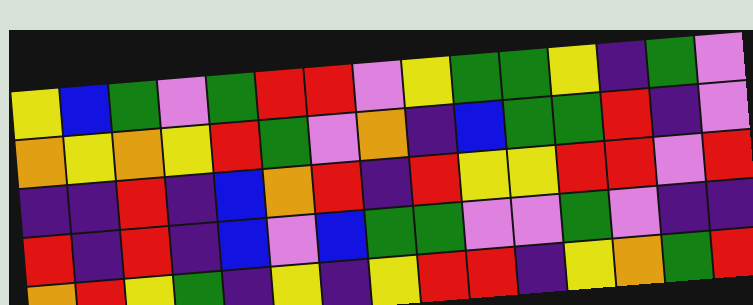[["yellow", "blue", "green", "violet", "green", "red", "red", "violet", "yellow", "green", "green", "yellow", "indigo", "green", "violet"], ["orange", "yellow", "orange", "yellow", "red", "green", "violet", "orange", "indigo", "blue", "green", "green", "red", "indigo", "violet"], ["indigo", "indigo", "red", "indigo", "blue", "orange", "red", "indigo", "red", "yellow", "yellow", "red", "red", "violet", "red"], ["red", "indigo", "red", "indigo", "blue", "violet", "blue", "green", "green", "violet", "violet", "green", "violet", "indigo", "indigo"], ["orange", "red", "yellow", "green", "indigo", "yellow", "indigo", "yellow", "red", "red", "indigo", "yellow", "orange", "green", "red"]]